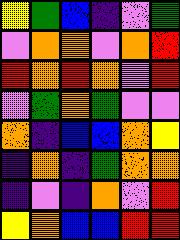[["yellow", "green", "blue", "indigo", "violet", "green"], ["violet", "orange", "orange", "violet", "orange", "red"], ["red", "orange", "red", "orange", "violet", "red"], ["violet", "green", "orange", "green", "violet", "violet"], ["orange", "indigo", "blue", "blue", "orange", "yellow"], ["indigo", "orange", "indigo", "green", "orange", "orange"], ["indigo", "violet", "indigo", "orange", "violet", "red"], ["yellow", "orange", "blue", "blue", "red", "red"]]